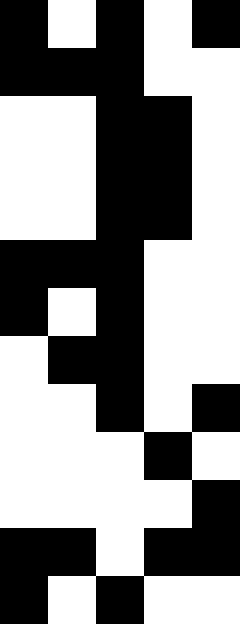[["black", "white", "black", "white", "black"], ["black", "black", "black", "white", "white"], ["white", "white", "black", "black", "white"], ["white", "white", "black", "black", "white"], ["white", "white", "black", "black", "white"], ["black", "black", "black", "white", "white"], ["black", "white", "black", "white", "white"], ["white", "black", "black", "white", "white"], ["white", "white", "black", "white", "black"], ["white", "white", "white", "black", "white"], ["white", "white", "white", "white", "black"], ["black", "black", "white", "black", "black"], ["black", "white", "black", "white", "white"]]